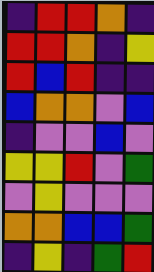[["indigo", "red", "red", "orange", "indigo"], ["red", "red", "orange", "indigo", "yellow"], ["red", "blue", "red", "indigo", "indigo"], ["blue", "orange", "orange", "violet", "blue"], ["indigo", "violet", "violet", "blue", "violet"], ["yellow", "yellow", "red", "violet", "green"], ["violet", "yellow", "violet", "violet", "violet"], ["orange", "orange", "blue", "blue", "green"], ["indigo", "yellow", "indigo", "green", "red"]]